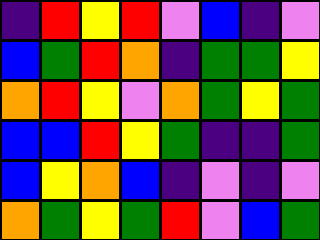[["indigo", "red", "yellow", "red", "violet", "blue", "indigo", "violet"], ["blue", "green", "red", "orange", "indigo", "green", "green", "yellow"], ["orange", "red", "yellow", "violet", "orange", "green", "yellow", "green"], ["blue", "blue", "red", "yellow", "green", "indigo", "indigo", "green"], ["blue", "yellow", "orange", "blue", "indigo", "violet", "indigo", "violet"], ["orange", "green", "yellow", "green", "red", "violet", "blue", "green"]]